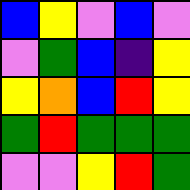[["blue", "yellow", "violet", "blue", "violet"], ["violet", "green", "blue", "indigo", "yellow"], ["yellow", "orange", "blue", "red", "yellow"], ["green", "red", "green", "green", "green"], ["violet", "violet", "yellow", "red", "green"]]